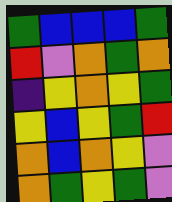[["green", "blue", "blue", "blue", "green"], ["red", "violet", "orange", "green", "orange"], ["indigo", "yellow", "orange", "yellow", "green"], ["yellow", "blue", "yellow", "green", "red"], ["orange", "blue", "orange", "yellow", "violet"], ["orange", "green", "yellow", "green", "violet"]]